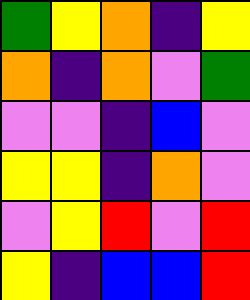[["green", "yellow", "orange", "indigo", "yellow"], ["orange", "indigo", "orange", "violet", "green"], ["violet", "violet", "indigo", "blue", "violet"], ["yellow", "yellow", "indigo", "orange", "violet"], ["violet", "yellow", "red", "violet", "red"], ["yellow", "indigo", "blue", "blue", "red"]]